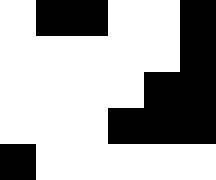[["white", "black", "black", "white", "white", "black"], ["white", "white", "white", "white", "white", "black"], ["white", "white", "white", "white", "black", "black"], ["white", "white", "white", "black", "black", "black"], ["black", "white", "white", "white", "white", "white"]]